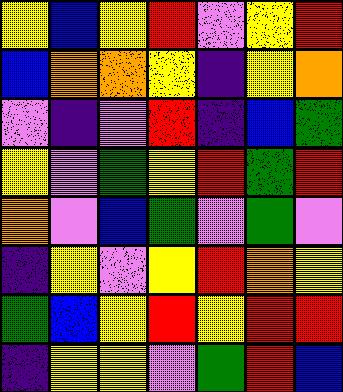[["yellow", "blue", "yellow", "red", "violet", "yellow", "red"], ["blue", "orange", "orange", "yellow", "indigo", "yellow", "orange"], ["violet", "indigo", "violet", "red", "indigo", "blue", "green"], ["yellow", "violet", "green", "yellow", "red", "green", "red"], ["orange", "violet", "blue", "green", "violet", "green", "violet"], ["indigo", "yellow", "violet", "yellow", "red", "orange", "yellow"], ["green", "blue", "yellow", "red", "yellow", "red", "red"], ["indigo", "yellow", "yellow", "violet", "green", "red", "blue"]]